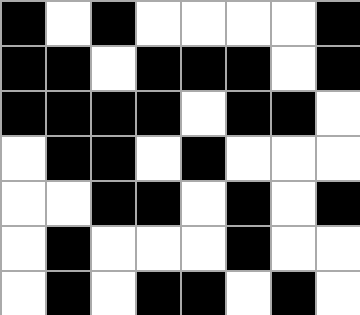[["black", "white", "black", "white", "white", "white", "white", "black"], ["black", "black", "white", "black", "black", "black", "white", "black"], ["black", "black", "black", "black", "white", "black", "black", "white"], ["white", "black", "black", "white", "black", "white", "white", "white"], ["white", "white", "black", "black", "white", "black", "white", "black"], ["white", "black", "white", "white", "white", "black", "white", "white"], ["white", "black", "white", "black", "black", "white", "black", "white"]]